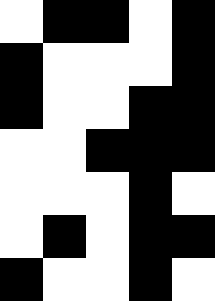[["white", "black", "black", "white", "black"], ["black", "white", "white", "white", "black"], ["black", "white", "white", "black", "black"], ["white", "white", "black", "black", "black"], ["white", "white", "white", "black", "white"], ["white", "black", "white", "black", "black"], ["black", "white", "white", "black", "white"]]